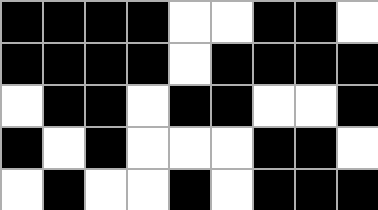[["black", "black", "black", "black", "white", "white", "black", "black", "white"], ["black", "black", "black", "black", "white", "black", "black", "black", "black"], ["white", "black", "black", "white", "black", "black", "white", "white", "black"], ["black", "white", "black", "white", "white", "white", "black", "black", "white"], ["white", "black", "white", "white", "black", "white", "black", "black", "black"]]